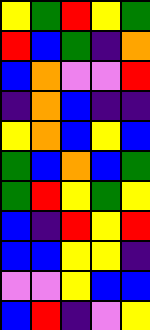[["yellow", "green", "red", "yellow", "green"], ["red", "blue", "green", "indigo", "orange"], ["blue", "orange", "violet", "violet", "red"], ["indigo", "orange", "blue", "indigo", "indigo"], ["yellow", "orange", "blue", "yellow", "blue"], ["green", "blue", "orange", "blue", "green"], ["green", "red", "yellow", "green", "yellow"], ["blue", "indigo", "red", "yellow", "red"], ["blue", "blue", "yellow", "yellow", "indigo"], ["violet", "violet", "yellow", "blue", "blue"], ["blue", "red", "indigo", "violet", "yellow"]]